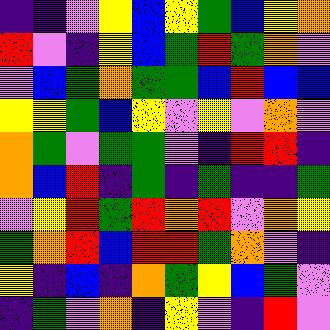[["indigo", "indigo", "violet", "yellow", "blue", "yellow", "green", "blue", "yellow", "orange"], ["red", "violet", "indigo", "yellow", "blue", "green", "red", "green", "orange", "violet"], ["violet", "blue", "green", "orange", "green", "green", "blue", "red", "blue", "blue"], ["yellow", "yellow", "green", "blue", "yellow", "violet", "yellow", "violet", "orange", "violet"], ["orange", "green", "violet", "green", "green", "violet", "indigo", "red", "red", "indigo"], ["orange", "blue", "red", "indigo", "green", "indigo", "green", "indigo", "indigo", "green"], ["violet", "yellow", "red", "green", "red", "orange", "red", "violet", "orange", "yellow"], ["green", "orange", "red", "blue", "red", "red", "green", "orange", "violet", "indigo"], ["yellow", "indigo", "blue", "indigo", "orange", "green", "yellow", "blue", "green", "violet"], ["indigo", "green", "violet", "orange", "indigo", "yellow", "violet", "indigo", "red", "violet"]]